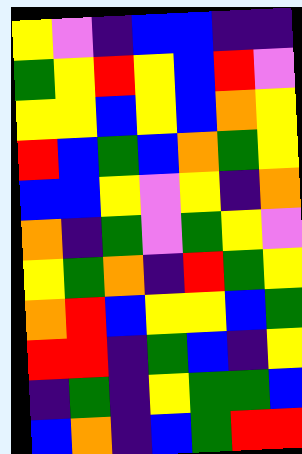[["yellow", "violet", "indigo", "blue", "blue", "indigo", "indigo"], ["green", "yellow", "red", "yellow", "blue", "red", "violet"], ["yellow", "yellow", "blue", "yellow", "blue", "orange", "yellow"], ["red", "blue", "green", "blue", "orange", "green", "yellow"], ["blue", "blue", "yellow", "violet", "yellow", "indigo", "orange"], ["orange", "indigo", "green", "violet", "green", "yellow", "violet"], ["yellow", "green", "orange", "indigo", "red", "green", "yellow"], ["orange", "red", "blue", "yellow", "yellow", "blue", "green"], ["red", "red", "indigo", "green", "blue", "indigo", "yellow"], ["indigo", "green", "indigo", "yellow", "green", "green", "blue"], ["blue", "orange", "indigo", "blue", "green", "red", "red"]]